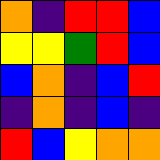[["orange", "indigo", "red", "red", "blue"], ["yellow", "yellow", "green", "red", "blue"], ["blue", "orange", "indigo", "blue", "red"], ["indigo", "orange", "indigo", "blue", "indigo"], ["red", "blue", "yellow", "orange", "orange"]]